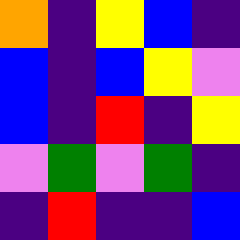[["orange", "indigo", "yellow", "blue", "indigo"], ["blue", "indigo", "blue", "yellow", "violet"], ["blue", "indigo", "red", "indigo", "yellow"], ["violet", "green", "violet", "green", "indigo"], ["indigo", "red", "indigo", "indigo", "blue"]]